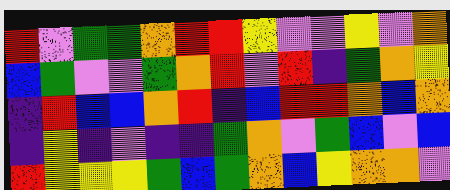[["red", "violet", "green", "green", "orange", "red", "red", "yellow", "violet", "violet", "yellow", "violet", "orange"], ["blue", "green", "violet", "violet", "green", "orange", "red", "violet", "red", "indigo", "green", "orange", "yellow"], ["indigo", "red", "blue", "blue", "orange", "red", "indigo", "blue", "red", "red", "orange", "blue", "orange"], ["indigo", "yellow", "indigo", "violet", "indigo", "indigo", "green", "orange", "violet", "green", "blue", "violet", "blue"], ["red", "yellow", "yellow", "yellow", "green", "blue", "green", "orange", "blue", "yellow", "orange", "orange", "violet"]]